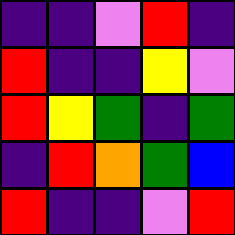[["indigo", "indigo", "violet", "red", "indigo"], ["red", "indigo", "indigo", "yellow", "violet"], ["red", "yellow", "green", "indigo", "green"], ["indigo", "red", "orange", "green", "blue"], ["red", "indigo", "indigo", "violet", "red"]]